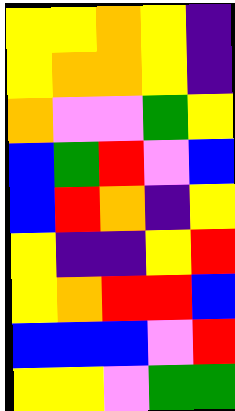[["yellow", "yellow", "orange", "yellow", "indigo"], ["yellow", "orange", "orange", "yellow", "indigo"], ["orange", "violet", "violet", "green", "yellow"], ["blue", "green", "red", "violet", "blue"], ["blue", "red", "orange", "indigo", "yellow"], ["yellow", "indigo", "indigo", "yellow", "red"], ["yellow", "orange", "red", "red", "blue"], ["blue", "blue", "blue", "violet", "red"], ["yellow", "yellow", "violet", "green", "green"]]